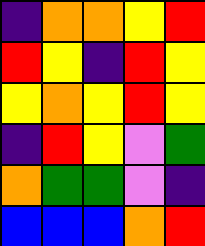[["indigo", "orange", "orange", "yellow", "red"], ["red", "yellow", "indigo", "red", "yellow"], ["yellow", "orange", "yellow", "red", "yellow"], ["indigo", "red", "yellow", "violet", "green"], ["orange", "green", "green", "violet", "indigo"], ["blue", "blue", "blue", "orange", "red"]]